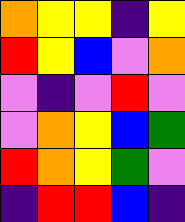[["orange", "yellow", "yellow", "indigo", "yellow"], ["red", "yellow", "blue", "violet", "orange"], ["violet", "indigo", "violet", "red", "violet"], ["violet", "orange", "yellow", "blue", "green"], ["red", "orange", "yellow", "green", "violet"], ["indigo", "red", "red", "blue", "indigo"]]